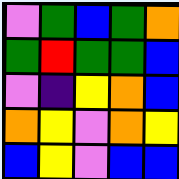[["violet", "green", "blue", "green", "orange"], ["green", "red", "green", "green", "blue"], ["violet", "indigo", "yellow", "orange", "blue"], ["orange", "yellow", "violet", "orange", "yellow"], ["blue", "yellow", "violet", "blue", "blue"]]